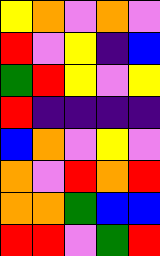[["yellow", "orange", "violet", "orange", "violet"], ["red", "violet", "yellow", "indigo", "blue"], ["green", "red", "yellow", "violet", "yellow"], ["red", "indigo", "indigo", "indigo", "indigo"], ["blue", "orange", "violet", "yellow", "violet"], ["orange", "violet", "red", "orange", "red"], ["orange", "orange", "green", "blue", "blue"], ["red", "red", "violet", "green", "red"]]